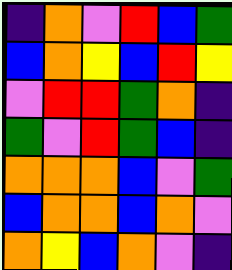[["indigo", "orange", "violet", "red", "blue", "green"], ["blue", "orange", "yellow", "blue", "red", "yellow"], ["violet", "red", "red", "green", "orange", "indigo"], ["green", "violet", "red", "green", "blue", "indigo"], ["orange", "orange", "orange", "blue", "violet", "green"], ["blue", "orange", "orange", "blue", "orange", "violet"], ["orange", "yellow", "blue", "orange", "violet", "indigo"]]